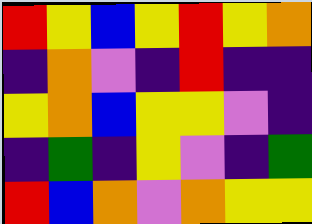[["red", "yellow", "blue", "yellow", "red", "yellow", "orange"], ["indigo", "orange", "violet", "indigo", "red", "indigo", "indigo"], ["yellow", "orange", "blue", "yellow", "yellow", "violet", "indigo"], ["indigo", "green", "indigo", "yellow", "violet", "indigo", "green"], ["red", "blue", "orange", "violet", "orange", "yellow", "yellow"]]